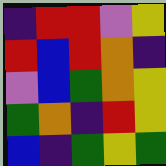[["indigo", "red", "red", "violet", "yellow"], ["red", "blue", "red", "orange", "indigo"], ["violet", "blue", "green", "orange", "yellow"], ["green", "orange", "indigo", "red", "yellow"], ["blue", "indigo", "green", "yellow", "green"]]